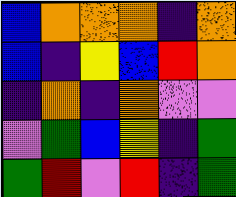[["blue", "orange", "orange", "orange", "indigo", "orange"], ["blue", "indigo", "yellow", "blue", "red", "orange"], ["indigo", "orange", "indigo", "orange", "violet", "violet"], ["violet", "green", "blue", "yellow", "indigo", "green"], ["green", "red", "violet", "red", "indigo", "green"]]